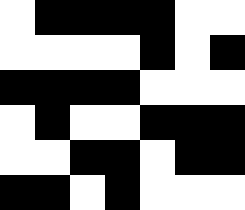[["white", "black", "black", "black", "black", "white", "white"], ["white", "white", "white", "white", "black", "white", "black"], ["black", "black", "black", "black", "white", "white", "white"], ["white", "black", "white", "white", "black", "black", "black"], ["white", "white", "black", "black", "white", "black", "black"], ["black", "black", "white", "black", "white", "white", "white"]]